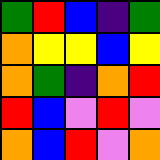[["green", "red", "blue", "indigo", "green"], ["orange", "yellow", "yellow", "blue", "yellow"], ["orange", "green", "indigo", "orange", "red"], ["red", "blue", "violet", "red", "violet"], ["orange", "blue", "red", "violet", "orange"]]